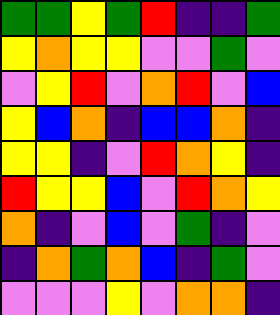[["green", "green", "yellow", "green", "red", "indigo", "indigo", "green"], ["yellow", "orange", "yellow", "yellow", "violet", "violet", "green", "violet"], ["violet", "yellow", "red", "violet", "orange", "red", "violet", "blue"], ["yellow", "blue", "orange", "indigo", "blue", "blue", "orange", "indigo"], ["yellow", "yellow", "indigo", "violet", "red", "orange", "yellow", "indigo"], ["red", "yellow", "yellow", "blue", "violet", "red", "orange", "yellow"], ["orange", "indigo", "violet", "blue", "violet", "green", "indigo", "violet"], ["indigo", "orange", "green", "orange", "blue", "indigo", "green", "violet"], ["violet", "violet", "violet", "yellow", "violet", "orange", "orange", "indigo"]]